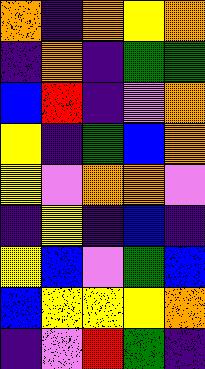[["orange", "indigo", "orange", "yellow", "orange"], ["indigo", "orange", "indigo", "green", "green"], ["blue", "red", "indigo", "violet", "orange"], ["yellow", "indigo", "green", "blue", "orange"], ["yellow", "violet", "orange", "orange", "violet"], ["indigo", "yellow", "indigo", "blue", "indigo"], ["yellow", "blue", "violet", "green", "blue"], ["blue", "yellow", "yellow", "yellow", "orange"], ["indigo", "violet", "red", "green", "indigo"]]